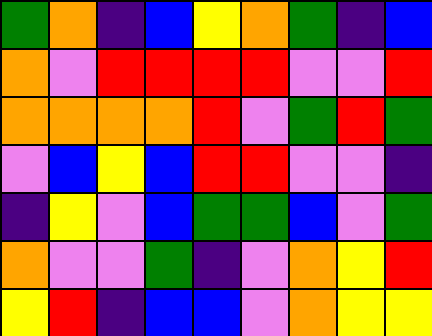[["green", "orange", "indigo", "blue", "yellow", "orange", "green", "indigo", "blue"], ["orange", "violet", "red", "red", "red", "red", "violet", "violet", "red"], ["orange", "orange", "orange", "orange", "red", "violet", "green", "red", "green"], ["violet", "blue", "yellow", "blue", "red", "red", "violet", "violet", "indigo"], ["indigo", "yellow", "violet", "blue", "green", "green", "blue", "violet", "green"], ["orange", "violet", "violet", "green", "indigo", "violet", "orange", "yellow", "red"], ["yellow", "red", "indigo", "blue", "blue", "violet", "orange", "yellow", "yellow"]]